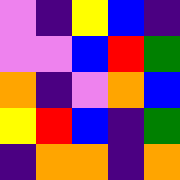[["violet", "indigo", "yellow", "blue", "indigo"], ["violet", "violet", "blue", "red", "green"], ["orange", "indigo", "violet", "orange", "blue"], ["yellow", "red", "blue", "indigo", "green"], ["indigo", "orange", "orange", "indigo", "orange"]]